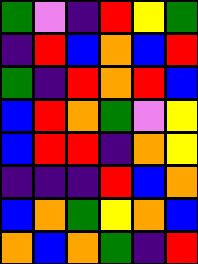[["green", "violet", "indigo", "red", "yellow", "green"], ["indigo", "red", "blue", "orange", "blue", "red"], ["green", "indigo", "red", "orange", "red", "blue"], ["blue", "red", "orange", "green", "violet", "yellow"], ["blue", "red", "red", "indigo", "orange", "yellow"], ["indigo", "indigo", "indigo", "red", "blue", "orange"], ["blue", "orange", "green", "yellow", "orange", "blue"], ["orange", "blue", "orange", "green", "indigo", "red"]]